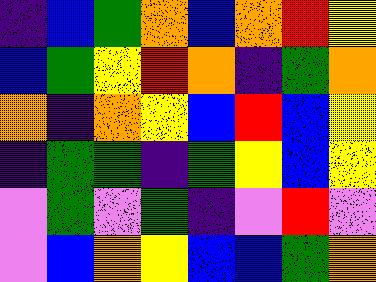[["indigo", "blue", "green", "orange", "blue", "orange", "red", "yellow"], ["blue", "green", "yellow", "red", "orange", "indigo", "green", "orange"], ["orange", "indigo", "orange", "yellow", "blue", "red", "blue", "yellow"], ["indigo", "green", "green", "indigo", "green", "yellow", "blue", "yellow"], ["violet", "green", "violet", "green", "indigo", "violet", "red", "violet"], ["violet", "blue", "orange", "yellow", "blue", "blue", "green", "orange"]]